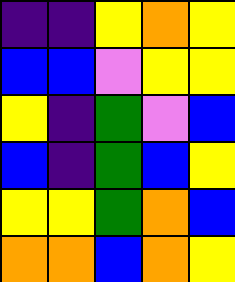[["indigo", "indigo", "yellow", "orange", "yellow"], ["blue", "blue", "violet", "yellow", "yellow"], ["yellow", "indigo", "green", "violet", "blue"], ["blue", "indigo", "green", "blue", "yellow"], ["yellow", "yellow", "green", "orange", "blue"], ["orange", "orange", "blue", "orange", "yellow"]]